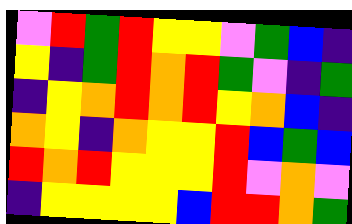[["violet", "red", "green", "red", "yellow", "yellow", "violet", "green", "blue", "indigo"], ["yellow", "indigo", "green", "red", "orange", "red", "green", "violet", "indigo", "green"], ["indigo", "yellow", "orange", "red", "orange", "red", "yellow", "orange", "blue", "indigo"], ["orange", "yellow", "indigo", "orange", "yellow", "yellow", "red", "blue", "green", "blue"], ["red", "orange", "red", "yellow", "yellow", "yellow", "red", "violet", "orange", "violet"], ["indigo", "yellow", "yellow", "yellow", "yellow", "blue", "red", "red", "orange", "green"]]